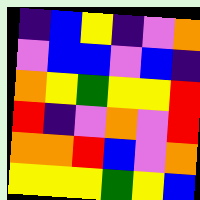[["indigo", "blue", "yellow", "indigo", "violet", "orange"], ["violet", "blue", "blue", "violet", "blue", "indigo"], ["orange", "yellow", "green", "yellow", "yellow", "red"], ["red", "indigo", "violet", "orange", "violet", "red"], ["orange", "orange", "red", "blue", "violet", "orange"], ["yellow", "yellow", "yellow", "green", "yellow", "blue"]]